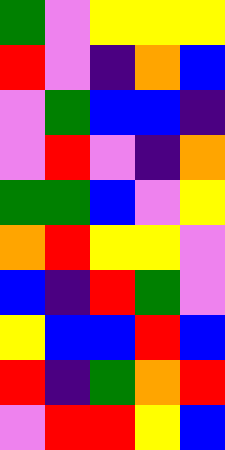[["green", "violet", "yellow", "yellow", "yellow"], ["red", "violet", "indigo", "orange", "blue"], ["violet", "green", "blue", "blue", "indigo"], ["violet", "red", "violet", "indigo", "orange"], ["green", "green", "blue", "violet", "yellow"], ["orange", "red", "yellow", "yellow", "violet"], ["blue", "indigo", "red", "green", "violet"], ["yellow", "blue", "blue", "red", "blue"], ["red", "indigo", "green", "orange", "red"], ["violet", "red", "red", "yellow", "blue"]]